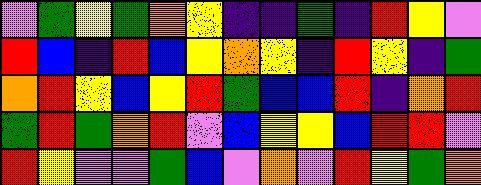[["violet", "green", "yellow", "green", "orange", "yellow", "indigo", "indigo", "green", "indigo", "red", "yellow", "violet"], ["red", "blue", "indigo", "red", "blue", "yellow", "orange", "yellow", "indigo", "red", "yellow", "indigo", "green"], ["orange", "red", "yellow", "blue", "yellow", "red", "green", "blue", "blue", "red", "indigo", "orange", "red"], ["green", "red", "green", "orange", "red", "violet", "blue", "yellow", "yellow", "blue", "red", "red", "violet"], ["red", "yellow", "violet", "violet", "green", "blue", "violet", "orange", "violet", "red", "yellow", "green", "orange"]]